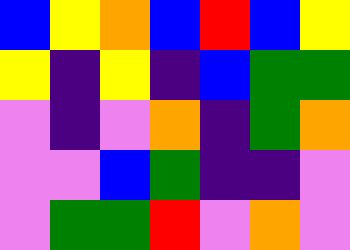[["blue", "yellow", "orange", "blue", "red", "blue", "yellow"], ["yellow", "indigo", "yellow", "indigo", "blue", "green", "green"], ["violet", "indigo", "violet", "orange", "indigo", "green", "orange"], ["violet", "violet", "blue", "green", "indigo", "indigo", "violet"], ["violet", "green", "green", "red", "violet", "orange", "violet"]]